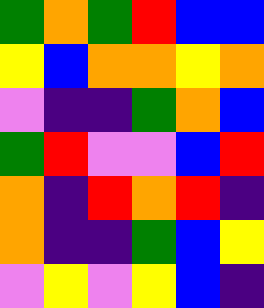[["green", "orange", "green", "red", "blue", "blue"], ["yellow", "blue", "orange", "orange", "yellow", "orange"], ["violet", "indigo", "indigo", "green", "orange", "blue"], ["green", "red", "violet", "violet", "blue", "red"], ["orange", "indigo", "red", "orange", "red", "indigo"], ["orange", "indigo", "indigo", "green", "blue", "yellow"], ["violet", "yellow", "violet", "yellow", "blue", "indigo"]]